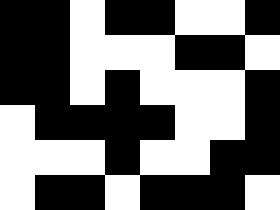[["black", "black", "white", "black", "black", "white", "white", "black"], ["black", "black", "white", "white", "white", "black", "black", "white"], ["black", "black", "white", "black", "white", "white", "white", "black"], ["white", "black", "black", "black", "black", "white", "white", "black"], ["white", "white", "white", "black", "white", "white", "black", "black"], ["white", "black", "black", "white", "black", "black", "black", "white"]]